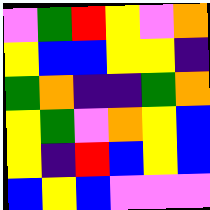[["violet", "green", "red", "yellow", "violet", "orange"], ["yellow", "blue", "blue", "yellow", "yellow", "indigo"], ["green", "orange", "indigo", "indigo", "green", "orange"], ["yellow", "green", "violet", "orange", "yellow", "blue"], ["yellow", "indigo", "red", "blue", "yellow", "blue"], ["blue", "yellow", "blue", "violet", "violet", "violet"]]